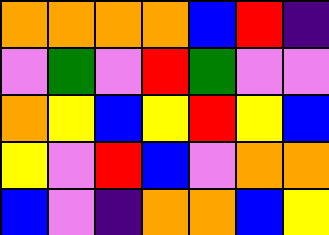[["orange", "orange", "orange", "orange", "blue", "red", "indigo"], ["violet", "green", "violet", "red", "green", "violet", "violet"], ["orange", "yellow", "blue", "yellow", "red", "yellow", "blue"], ["yellow", "violet", "red", "blue", "violet", "orange", "orange"], ["blue", "violet", "indigo", "orange", "orange", "blue", "yellow"]]